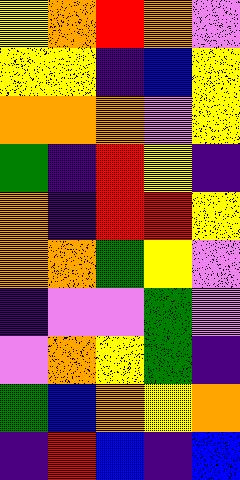[["yellow", "orange", "red", "orange", "violet"], ["yellow", "yellow", "indigo", "blue", "yellow"], ["orange", "orange", "orange", "violet", "yellow"], ["green", "indigo", "red", "yellow", "indigo"], ["orange", "indigo", "red", "red", "yellow"], ["orange", "orange", "green", "yellow", "violet"], ["indigo", "violet", "violet", "green", "violet"], ["violet", "orange", "yellow", "green", "indigo"], ["green", "blue", "orange", "yellow", "orange"], ["indigo", "red", "blue", "indigo", "blue"]]